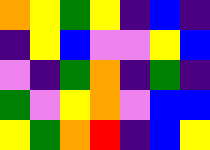[["orange", "yellow", "green", "yellow", "indigo", "blue", "indigo"], ["indigo", "yellow", "blue", "violet", "violet", "yellow", "blue"], ["violet", "indigo", "green", "orange", "indigo", "green", "indigo"], ["green", "violet", "yellow", "orange", "violet", "blue", "blue"], ["yellow", "green", "orange", "red", "indigo", "blue", "yellow"]]